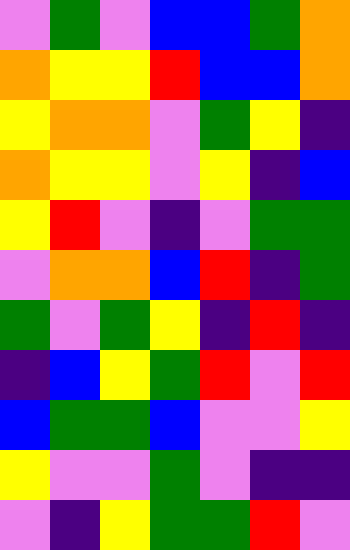[["violet", "green", "violet", "blue", "blue", "green", "orange"], ["orange", "yellow", "yellow", "red", "blue", "blue", "orange"], ["yellow", "orange", "orange", "violet", "green", "yellow", "indigo"], ["orange", "yellow", "yellow", "violet", "yellow", "indigo", "blue"], ["yellow", "red", "violet", "indigo", "violet", "green", "green"], ["violet", "orange", "orange", "blue", "red", "indigo", "green"], ["green", "violet", "green", "yellow", "indigo", "red", "indigo"], ["indigo", "blue", "yellow", "green", "red", "violet", "red"], ["blue", "green", "green", "blue", "violet", "violet", "yellow"], ["yellow", "violet", "violet", "green", "violet", "indigo", "indigo"], ["violet", "indigo", "yellow", "green", "green", "red", "violet"]]